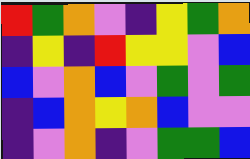[["red", "green", "orange", "violet", "indigo", "yellow", "green", "orange"], ["indigo", "yellow", "indigo", "red", "yellow", "yellow", "violet", "blue"], ["blue", "violet", "orange", "blue", "violet", "green", "violet", "green"], ["indigo", "blue", "orange", "yellow", "orange", "blue", "violet", "violet"], ["indigo", "violet", "orange", "indigo", "violet", "green", "green", "blue"]]